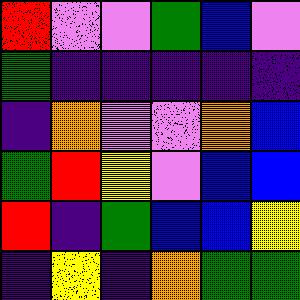[["red", "violet", "violet", "green", "blue", "violet"], ["green", "indigo", "indigo", "indigo", "indigo", "indigo"], ["indigo", "orange", "violet", "violet", "orange", "blue"], ["green", "red", "yellow", "violet", "blue", "blue"], ["red", "indigo", "green", "blue", "blue", "yellow"], ["indigo", "yellow", "indigo", "orange", "green", "green"]]